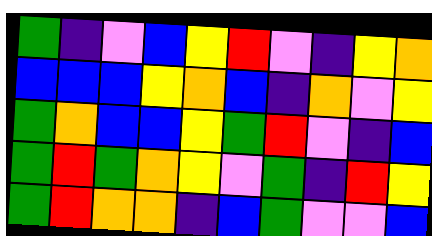[["green", "indigo", "violet", "blue", "yellow", "red", "violet", "indigo", "yellow", "orange"], ["blue", "blue", "blue", "yellow", "orange", "blue", "indigo", "orange", "violet", "yellow"], ["green", "orange", "blue", "blue", "yellow", "green", "red", "violet", "indigo", "blue"], ["green", "red", "green", "orange", "yellow", "violet", "green", "indigo", "red", "yellow"], ["green", "red", "orange", "orange", "indigo", "blue", "green", "violet", "violet", "blue"]]